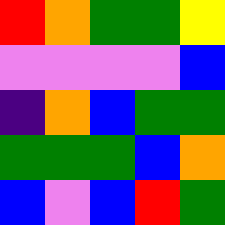[["red", "orange", "green", "green", "yellow"], ["violet", "violet", "violet", "violet", "blue"], ["indigo", "orange", "blue", "green", "green"], ["green", "green", "green", "blue", "orange"], ["blue", "violet", "blue", "red", "green"]]